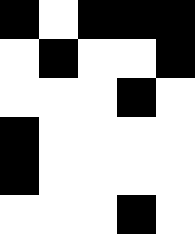[["black", "white", "black", "black", "black"], ["white", "black", "white", "white", "black"], ["white", "white", "white", "black", "white"], ["black", "white", "white", "white", "white"], ["black", "white", "white", "white", "white"], ["white", "white", "white", "black", "white"]]